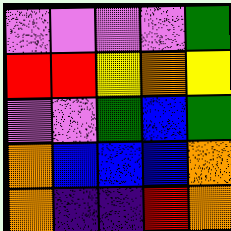[["violet", "violet", "violet", "violet", "green"], ["red", "red", "yellow", "orange", "yellow"], ["violet", "violet", "green", "blue", "green"], ["orange", "blue", "blue", "blue", "orange"], ["orange", "indigo", "indigo", "red", "orange"]]